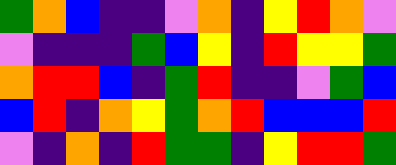[["green", "orange", "blue", "indigo", "indigo", "violet", "orange", "indigo", "yellow", "red", "orange", "violet"], ["violet", "indigo", "indigo", "indigo", "green", "blue", "yellow", "indigo", "red", "yellow", "yellow", "green"], ["orange", "red", "red", "blue", "indigo", "green", "red", "indigo", "indigo", "violet", "green", "blue"], ["blue", "red", "indigo", "orange", "yellow", "green", "orange", "red", "blue", "blue", "blue", "red"], ["violet", "indigo", "orange", "indigo", "red", "green", "green", "indigo", "yellow", "red", "red", "green"]]